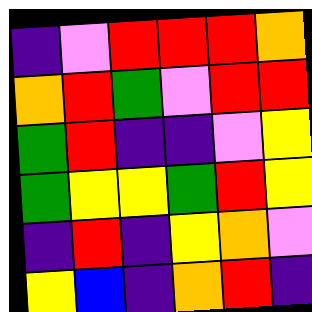[["indigo", "violet", "red", "red", "red", "orange"], ["orange", "red", "green", "violet", "red", "red"], ["green", "red", "indigo", "indigo", "violet", "yellow"], ["green", "yellow", "yellow", "green", "red", "yellow"], ["indigo", "red", "indigo", "yellow", "orange", "violet"], ["yellow", "blue", "indigo", "orange", "red", "indigo"]]